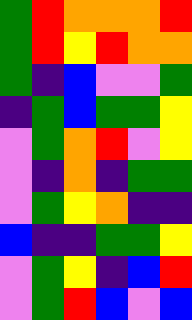[["green", "red", "orange", "orange", "orange", "red"], ["green", "red", "yellow", "red", "orange", "orange"], ["green", "indigo", "blue", "violet", "violet", "green"], ["indigo", "green", "blue", "green", "green", "yellow"], ["violet", "green", "orange", "red", "violet", "yellow"], ["violet", "indigo", "orange", "indigo", "green", "green"], ["violet", "green", "yellow", "orange", "indigo", "indigo"], ["blue", "indigo", "indigo", "green", "green", "yellow"], ["violet", "green", "yellow", "indigo", "blue", "red"], ["violet", "green", "red", "blue", "violet", "blue"]]